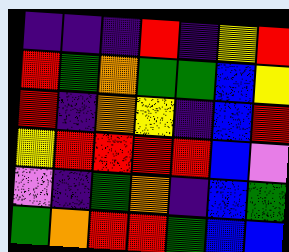[["indigo", "indigo", "indigo", "red", "indigo", "yellow", "red"], ["red", "green", "orange", "green", "green", "blue", "yellow"], ["red", "indigo", "orange", "yellow", "indigo", "blue", "red"], ["yellow", "red", "red", "red", "red", "blue", "violet"], ["violet", "indigo", "green", "orange", "indigo", "blue", "green"], ["green", "orange", "red", "red", "green", "blue", "blue"]]